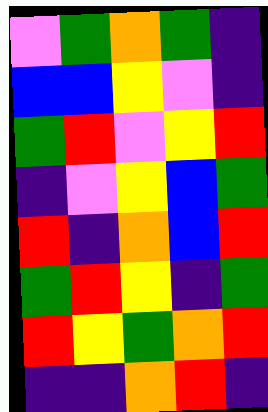[["violet", "green", "orange", "green", "indigo"], ["blue", "blue", "yellow", "violet", "indigo"], ["green", "red", "violet", "yellow", "red"], ["indigo", "violet", "yellow", "blue", "green"], ["red", "indigo", "orange", "blue", "red"], ["green", "red", "yellow", "indigo", "green"], ["red", "yellow", "green", "orange", "red"], ["indigo", "indigo", "orange", "red", "indigo"]]